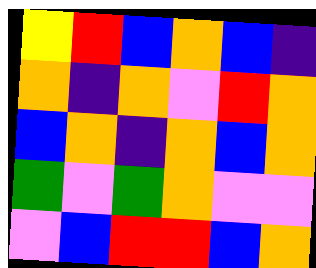[["yellow", "red", "blue", "orange", "blue", "indigo"], ["orange", "indigo", "orange", "violet", "red", "orange"], ["blue", "orange", "indigo", "orange", "blue", "orange"], ["green", "violet", "green", "orange", "violet", "violet"], ["violet", "blue", "red", "red", "blue", "orange"]]